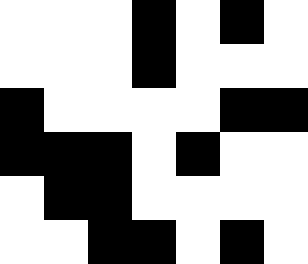[["white", "white", "white", "black", "white", "black", "white"], ["white", "white", "white", "black", "white", "white", "white"], ["black", "white", "white", "white", "white", "black", "black"], ["black", "black", "black", "white", "black", "white", "white"], ["white", "black", "black", "white", "white", "white", "white"], ["white", "white", "black", "black", "white", "black", "white"]]